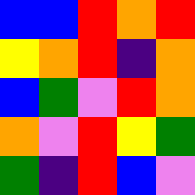[["blue", "blue", "red", "orange", "red"], ["yellow", "orange", "red", "indigo", "orange"], ["blue", "green", "violet", "red", "orange"], ["orange", "violet", "red", "yellow", "green"], ["green", "indigo", "red", "blue", "violet"]]